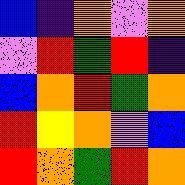[["blue", "indigo", "orange", "violet", "orange"], ["violet", "red", "green", "red", "indigo"], ["blue", "orange", "red", "green", "orange"], ["red", "yellow", "orange", "violet", "blue"], ["red", "orange", "green", "red", "orange"]]